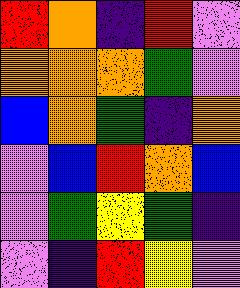[["red", "orange", "indigo", "red", "violet"], ["orange", "orange", "orange", "green", "violet"], ["blue", "orange", "green", "indigo", "orange"], ["violet", "blue", "red", "orange", "blue"], ["violet", "green", "yellow", "green", "indigo"], ["violet", "indigo", "red", "yellow", "violet"]]